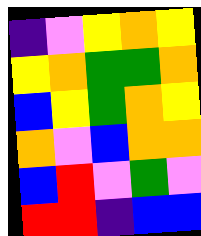[["indigo", "violet", "yellow", "orange", "yellow"], ["yellow", "orange", "green", "green", "orange"], ["blue", "yellow", "green", "orange", "yellow"], ["orange", "violet", "blue", "orange", "orange"], ["blue", "red", "violet", "green", "violet"], ["red", "red", "indigo", "blue", "blue"]]